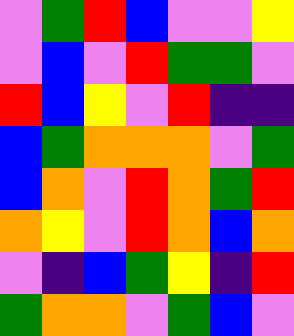[["violet", "green", "red", "blue", "violet", "violet", "yellow"], ["violet", "blue", "violet", "red", "green", "green", "violet"], ["red", "blue", "yellow", "violet", "red", "indigo", "indigo"], ["blue", "green", "orange", "orange", "orange", "violet", "green"], ["blue", "orange", "violet", "red", "orange", "green", "red"], ["orange", "yellow", "violet", "red", "orange", "blue", "orange"], ["violet", "indigo", "blue", "green", "yellow", "indigo", "red"], ["green", "orange", "orange", "violet", "green", "blue", "violet"]]